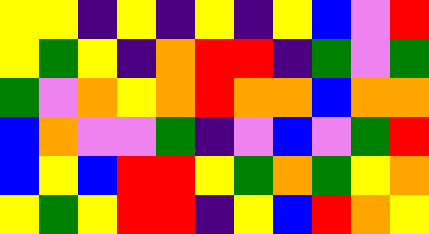[["yellow", "yellow", "indigo", "yellow", "indigo", "yellow", "indigo", "yellow", "blue", "violet", "red"], ["yellow", "green", "yellow", "indigo", "orange", "red", "red", "indigo", "green", "violet", "green"], ["green", "violet", "orange", "yellow", "orange", "red", "orange", "orange", "blue", "orange", "orange"], ["blue", "orange", "violet", "violet", "green", "indigo", "violet", "blue", "violet", "green", "red"], ["blue", "yellow", "blue", "red", "red", "yellow", "green", "orange", "green", "yellow", "orange"], ["yellow", "green", "yellow", "red", "red", "indigo", "yellow", "blue", "red", "orange", "yellow"]]